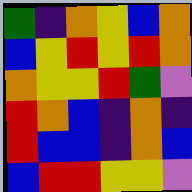[["green", "indigo", "orange", "yellow", "blue", "orange"], ["blue", "yellow", "red", "yellow", "red", "orange"], ["orange", "yellow", "yellow", "red", "green", "violet"], ["red", "orange", "blue", "indigo", "orange", "indigo"], ["red", "blue", "blue", "indigo", "orange", "blue"], ["blue", "red", "red", "yellow", "yellow", "violet"]]